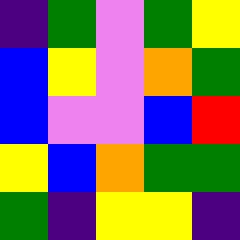[["indigo", "green", "violet", "green", "yellow"], ["blue", "yellow", "violet", "orange", "green"], ["blue", "violet", "violet", "blue", "red"], ["yellow", "blue", "orange", "green", "green"], ["green", "indigo", "yellow", "yellow", "indigo"]]